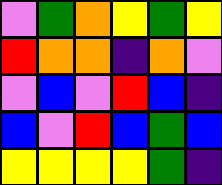[["violet", "green", "orange", "yellow", "green", "yellow"], ["red", "orange", "orange", "indigo", "orange", "violet"], ["violet", "blue", "violet", "red", "blue", "indigo"], ["blue", "violet", "red", "blue", "green", "blue"], ["yellow", "yellow", "yellow", "yellow", "green", "indigo"]]